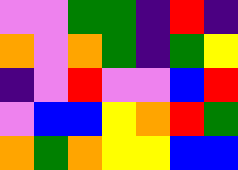[["violet", "violet", "green", "green", "indigo", "red", "indigo"], ["orange", "violet", "orange", "green", "indigo", "green", "yellow"], ["indigo", "violet", "red", "violet", "violet", "blue", "red"], ["violet", "blue", "blue", "yellow", "orange", "red", "green"], ["orange", "green", "orange", "yellow", "yellow", "blue", "blue"]]